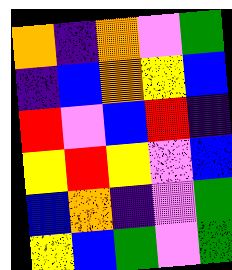[["orange", "indigo", "orange", "violet", "green"], ["indigo", "blue", "orange", "yellow", "blue"], ["red", "violet", "blue", "red", "indigo"], ["yellow", "red", "yellow", "violet", "blue"], ["blue", "orange", "indigo", "violet", "green"], ["yellow", "blue", "green", "violet", "green"]]